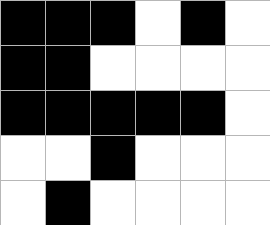[["black", "black", "black", "white", "black", "white"], ["black", "black", "white", "white", "white", "white"], ["black", "black", "black", "black", "black", "white"], ["white", "white", "black", "white", "white", "white"], ["white", "black", "white", "white", "white", "white"]]